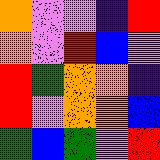[["orange", "violet", "violet", "indigo", "red"], ["orange", "violet", "red", "blue", "violet"], ["red", "green", "orange", "orange", "indigo"], ["red", "violet", "orange", "orange", "blue"], ["green", "blue", "green", "violet", "red"]]